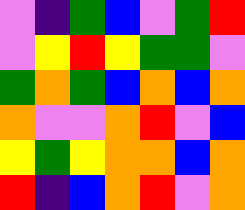[["violet", "indigo", "green", "blue", "violet", "green", "red"], ["violet", "yellow", "red", "yellow", "green", "green", "violet"], ["green", "orange", "green", "blue", "orange", "blue", "orange"], ["orange", "violet", "violet", "orange", "red", "violet", "blue"], ["yellow", "green", "yellow", "orange", "orange", "blue", "orange"], ["red", "indigo", "blue", "orange", "red", "violet", "orange"]]